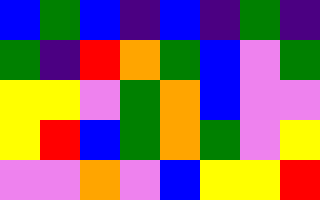[["blue", "green", "blue", "indigo", "blue", "indigo", "green", "indigo"], ["green", "indigo", "red", "orange", "green", "blue", "violet", "green"], ["yellow", "yellow", "violet", "green", "orange", "blue", "violet", "violet"], ["yellow", "red", "blue", "green", "orange", "green", "violet", "yellow"], ["violet", "violet", "orange", "violet", "blue", "yellow", "yellow", "red"]]